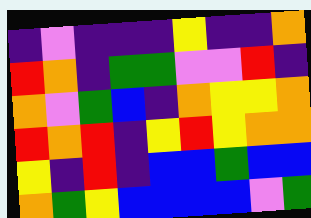[["indigo", "violet", "indigo", "indigo", "indigo", "yellow", "indigo", "indigo", "orange"], ["red", "orange", "indigo", "green", "green", "violet", "violet", "red", "indigo"], ["orange", "violet", "green", "blue", "indigo", "orange", "yellow", "yellow", "orange"], ["red", "orange", "red", "indigo", "yellow", "red", "yellow", "orange", "orange"], ["yellow", "indigo", "red", "indigo", "blue", "blue", "green", "blue", "blue"], ["orange", "green", "yellow", "blue", "blue", "blue", "blue", "violet", "green"]]